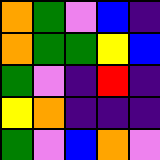[["orange", "green", "violet", "blue", "indigo"], ["orange", "green", "green", "yellow", "blue"], ["green", "violet", "indigo", "red", "indigo"], ["yellow", "orange", "indigo", "indigo", "indigo"], ["green", "violet", "blue", "orange", "violet"]]